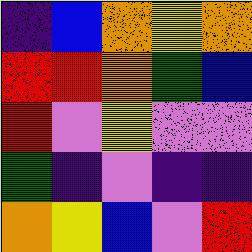[["indigo", "blue", "orange", "yellow", "orange"], ["red", "red", "orange", "green", "blue"], ["red", "violet", "yellow", "violet", "violet"], ["green", "indigo", "violet", "indigo", "indigo"], ["orange", "yellow", "blue", "violet", "red"]]